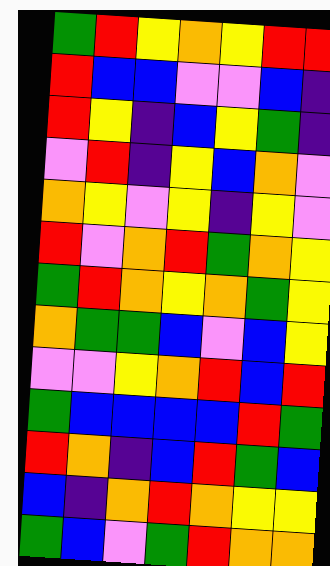[["green", "red", "yellow", "orange", "yellow", "red", "red"], ["red", "blue", "blue", "violet", "violet", "blue", "indigo"], ["red", "yellow", "indigo", "blue", "yellow", "green", "indigo"], ["violet", "red", "indigo", "yellow", "blue", "orange", "violet"], ["orange", "yellow", "violet", "yellow", "indigo", "yellow", "violet"], ["red", "violet", "orange", "red", "green", "orange", "yellow"], ["green", "red", "orange", "yellow", "orange", "green", "yellow"], ["orange", "green", "green", "blue", "violet", "blue", "yellow"], ["violet", "violet", "yellow", "orange", "red", "blue", "red"], ["green", "blue", "blue", "blue", "blue", "red", "green"], ["red", "orange", "indigo", "blue", "red", "green", "blue"], ["blue", "indigo", "orange", "red", "orange", "yellow", "yellow"], ["green", "blue", "violet", "green", "red", "orange", "orange"]]